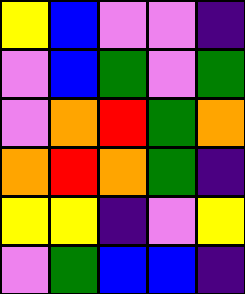[["yellow", "blue", "violet", "violet", "indigo"], ["violet", "blue", "green", "violet", "green"], ["violet", "orange", "red", "green", "orange"], ["orange", "red", "orange", "green", "indigo"], ["yellow", "yellow", "indigo", "violet", "yellow"], ["violet", "green", "blue", "blue", "indigo"]]